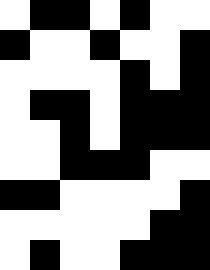[["white", "black", "black", "white", "black", "white", "white"], ["black", "white", "white", "black", "white", "white", "black"], ["white", "white", "white", "white", "black", "white", "black"], ["white", "black", "black", "white", "black", "black", "black"], ["white", "white", "black", "white", "black", "black", "black"], ["white", "white", "black", "black", "black", "white", "white"], ["black", "black", "white", "white", "white", "white", "black"], ["white", "white", "white", "white", "white", "black", "black"], ["white", "black", "white", "white", "black", "black", "black"]]